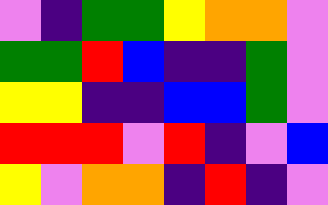[["violet", "indigo", "green", "green", "yellow", "orange", "orange", "violet"], ["green", "green", "red", "blue", "indigo", "indigo", "green", "violet"], ["yellow", "yellow", "indigo", "indigo", "blue", "blue", "green", "violet"], ["red", "red", "red", "violet", "red", "indigo", "violet", "blue"], ["yellow", "violet", "orange", "orange", "indigo", "red", "indigo", "violet"]]